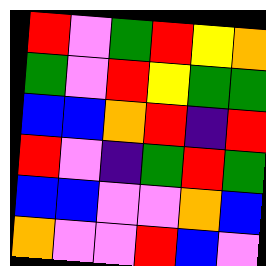[["red", "violet", "green", "red", "yellow", "orange"], ["green", "violet", "red", "yellow", "green", "green"], ["blue", "blue", "orange", "red", "indigo", "red"], ["red", "violet", "indigo", "green", "red", "green"], ["blue", "blue", "violet", "violet", "orange", "blue"], ["orange", "violet", "violet", "red", "blue", "violet"]]